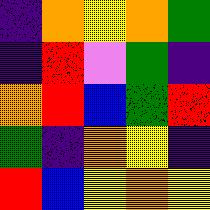[["indigo", "orange", "yellow", "orange", "green"], ["indigo", "red", "violet", "green", "indigo"], ["orange", "red", "blue", "green", "red"], ["green", "indigo", "orange", "yellow", "indigo"], ["red", "blue", "yellow", "orange", "yellow"]]